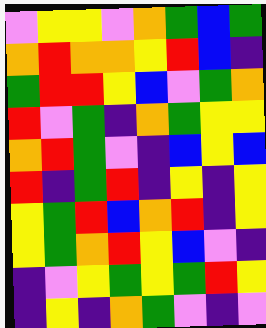[["violet", "yellow", "yellow", "violet", "orange", "green", "blue", "green"], ["orange", "red", "orange", "orange", "yellow", "red", "blue", "indigo"], ["green", "red", "red", "yellow", "blue", "violet", "green", "orange"], ["red", "violet", "green", "indigo", "orange", "green", "yellow", "yellow"], ["orange", "red", "green", "violet", "indigo", "blue", "yellow", "blue"], ["red", "indigo", "green", "red", "indigo", "yellow", "indigo", "yellow"], ["yellow", "green", "red", "blue", "orange", "red", "indigo", "yellow"], ["yellow", "green", "orange", "red", "yellow", "blue", "violet", "indigo"], ["indigo", "violet", "yellow", "green", "yellow", "green", "red", "yellow"], ["indigo", "yellow", "indigo", "orange", "green", "violet", "indigo", "violet"]]